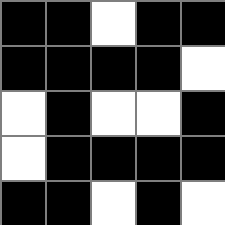[["black", "black", "white", "black", "black"], ["black", "black", "black", "black", "white"], ["white", "black", "white", "white", "black"], ["white", "black", "black", "black", "black"], ["black", "black", "white", "black", "white"]]